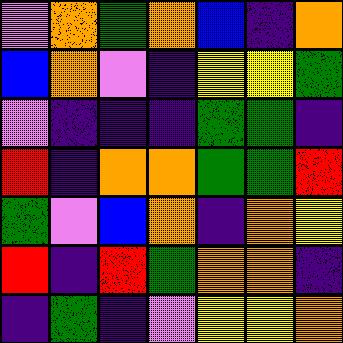[["violet", "orange", "green", "orange", "blue", "indigo", "orange"], ["blue", "orange", "violet", "indigo", "yellow", "yellow", "green"], ["violet", "indigo", "indigo", "indigo", "green", "green", "indigo"], ["red", "indigo", "orange", "orange", "green", "green", "red"], ["green", "violet", "blue", "orange", "indigo", "orange", "yellow"], ["red", "indigo", "red", "green", "orange", "orange", "indigo"], ["indigo", "green", "indigo", "violet", "yellow", "yellow", "orange"]]